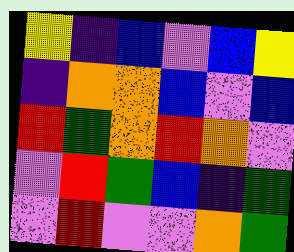[["yellow", "indigo", "blue", "violet", "blue", "yellow"], ["indigo", "orange", "orange", "blue", "violet", "blue"], ["red", "green", "orange", "red", "orange", "violet"], ["violet", "red", "green", "blue", "indigo", "green"], ["violet", "red", "violet", "violet", "orange", "green"]]